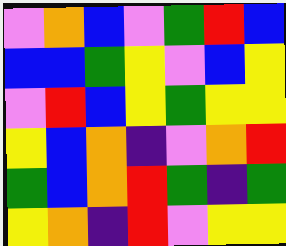[["violet", "orange", "blue", "violet", "green", "red", "blue"], ["blue", "blue", "green", "yellow", "violet", "blue", "yellow"], ["violet", "red", "blue", "yellow", "green", "yellow", "yellow"], ["yellow", "blue", "orange", "indigo", "violet", "orange", "red"], ["green", "blue", "orange", "red", "green", "indigo", "green"], ["yellow", "orange", "indigo", "red", "violet", "yellow", "yellow"]]